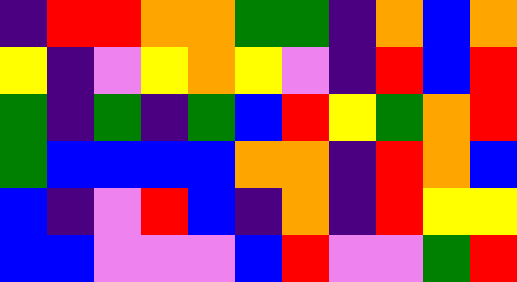[["indigo", "red", "red", "orange", "orange", "green", "green", "indigo", "orange", "blue", "orange"], ["yellow", "indigo", "violet", "yellow", "orange", "yellow", "violet", "indigo", "red", "blue", "red"], ["green", "indigo", "green", "indigo", "green", "blue", "red", "yellow", "green", "orange", "red"], ["green", "blue", "blue", "blue", "blue", "orange", "orange", "indigo", "red", "orange", "blue"], ["blue", "indigo", "violet", "red", "blue", "indigo", "orange", "indigo", "red", "yellow", "yellow"], ["blue", "blue", "violet", "violet", "violet", "blue", "red", "violet", "violet", "green", "red"]]